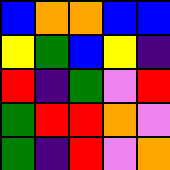[["blue", "orange", "orange", "blue", "blue"], ["yellow", "green", "blue", "yellow", "indigo"], ["red", "indigo", "green", "violet", "red"], ["green", "red", "red", "orange", "violet"], ["green", "indigo", "red", "violet", "orange"]]